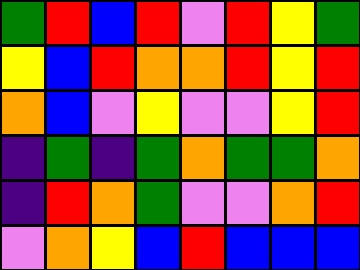[["green", "red", "blue", "red", "violet", "red", "yellow", "green"], ["yellow", "blue", "red", "orange", "orange", "red", "yellow", "red"], ["orange", "blue", "violet", "yellow", "violet", "violet", "yellow", "red"], ["indigo", "green", "indigo", "green", "orange", "green", "green", "orange"], ["indigo", "red", "orange", "green", "violet", "violet", "orange", "red"], ["violet", "orange", "yellow", "blue", "red", "blue", "blue", "blue"]]